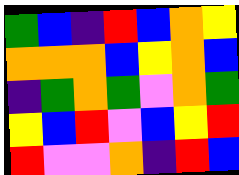[["green", "blue", "indigo", "red", "blue", "orange", "yellow"], ["orange", "orange", "orange", "blue", "yellow", "orange", "blue"], ["indigo", "green", "orange", "green", "violet", "orange", "green"], ["yellow", "blue", "red", "violet", "blue", "yellow", "red"], ["red", "violet", "violet", "orange", "indigo", "red", "blue"]]